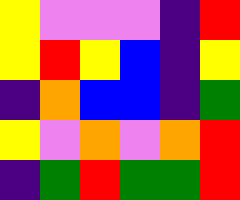[["yellow", "violet", "violet", "violet", "indigo", "red"], ["yellow", "red", "yellow", "blue", "indigo", "yellow"], ["indigo", "orange", "blue", "blue", "indigo", "green"], ["yellow", "violet", "orange", "violet", "orange", "red"], ["indigo", "green", "red", "green", "green", "red"]]